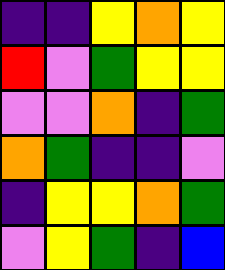[["indigo", "indigo", "yellow", "orange", "yellow"], ["red", "violet", "green", "yellow", "yellow"], ["violet", "violet", "orange", "indigo", "green"], ["orange", "green", "indigo", "indigo", "violet"], ["indigo", "yellow", "yellow", "orange", "green"], ["violet", "yellow", "green", "indigo", "blue"]]